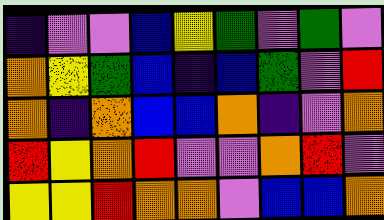[["indigo", "violet", "violet", "blue", "yellow", "green", "violet", "green", "violet"], ["orange", "yellow", "green", "blue", "indigo", "blue", "green", "violet", "red"], ["orange", "indigo", "orange", "blue", "blue", "orange", "indigo", "violet", "orange"], ["red", "yellow", "orange", "red", "violet", "violet", "orange", "red", "violet"], ["yellow", "yellow", "red", "orange", "orange", "violet", "blue", "blue", "orange"]]